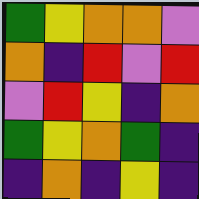[["green", "yellow", "orange", "orange", "violet"], ["orange", "indigo", "red", "violet", "red"], ["violet", "red", "yellow", "indigo", "orange"], ["green", "yellow", "orange", "green", "indigo"], ["indigo", "orange", "indigo", "yellow", "indigo"]]